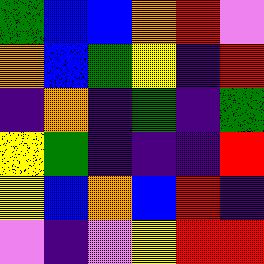[["green", "blue", "blue", "orange", "red", "violet"], ["orange", "blue", "green", "yellow", "indigo", "red"], ["indigo", "orange", "indigo", "green", "indigo", "green"], ["yellow", "green", "indigo", "indigo", "indigo", "red"], ["yellow", "blue", "orange", "blue", "red", "indigo"], ["violet", "indigo", "violet", "yellow", "red", "red"]]